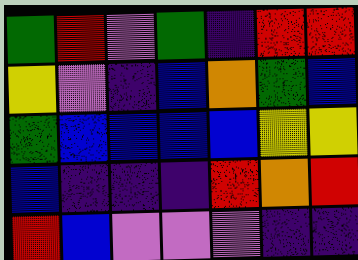[["green", "red", "violet", "green", "indigo", "red", "red"], ["yellow", "violet", "indigo", "blue", "orange", "green", "blue"], ["green", "blue", "blue", "blue", "blue", "yellow", "yellow"], ["blue", "indigo", "indigo", "indigo", "red", "orange", "red"], ["red", "blue", "violet", "violet", "violet", "indigo", "indigo"]]